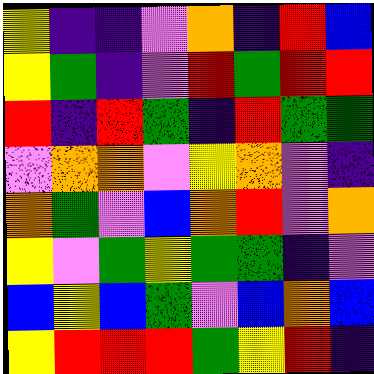[["yellow", "indigo", "indigo", "violet", "orange", "indigo", "red", "blue"], ["yellow", "green", "indigo", "violet", "red", "green", "red", "red"], ["red", "indigo", "red", "green", "indigo", "red", "green", "green"], ["violet", "orange", "orange", "violet", "yellow", "orange", "violet", "indigo"], ["orange", "green", "violet", "blue", "orange", "red", "violet", "orange"], ["yellow", "violet", "green", "yellow", "green", "green", "indigo", "violet"], ["blue", "yellow", "blue", "green", "violet", "blue", "orange", "blue"], ["yellow", "red", "red", "red", "green", "yellow", "red", "indigo"]]